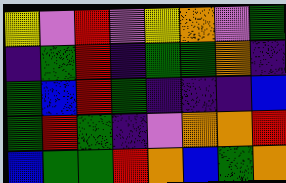[["yellow", "violet", "red", "violet", "yellow", "orange", "violet", "green"], ["indigo", "green", "red", "indigo", "green", "green", "orange", "indigo"], ["green", "blue", "red", "green", "indigo", "indigo", "indigo", "blue"], ["green", "red", "green", "indigo", "violet", "orange", "orange", "red"], ["blue", "green", "green", "red", "orange", "blue", "green", "orange"]]